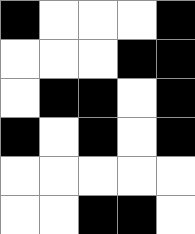[["black", "white", "white", "white", "black"], ["white", "white", "white", "black", "black"], ["white", "black", "black", "white", "black"], ["black", "white", "black", "white", "black"], ["white", "white", "white", "white", "white"], ["white", "white", "black", "black", "white"]]